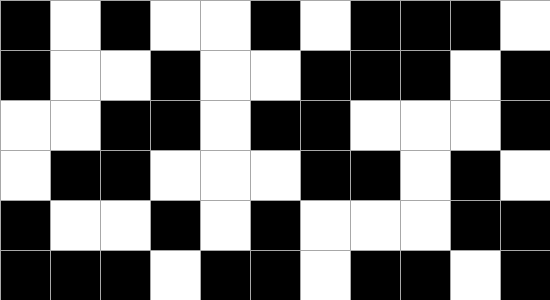[["black", "white", "black", "white", "white", "black", "white", "black", "black", "black", "white"], ["black", "white", "white", "black", "white", "white", "black", "black", "black", "white", "black"], ["white", "white", "black", "black", "white", "black", "black", "white", "white", "white", "black"], ["white", "black", "black", "white", "white", "white", "black", "black", "white", "black", "white"], ["black", "white", "white", "black", "white", "black", "white", "white", "white", "black", "black"], ["black", "black", "black", "white", "black", "black", "white", "black", "black", "white", "black"]]